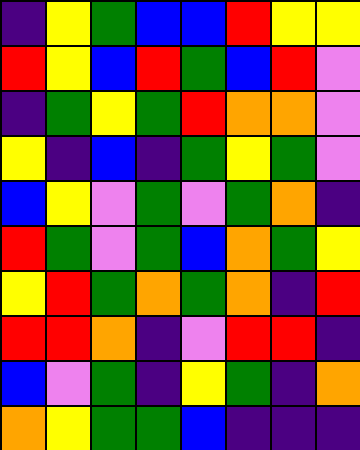[["indigo", "yellow", "green", "blue", "blue", "red", "yellow", "yellow"], ["red", "yellow", "blue", "red", "green", "blue", "red", "violet"], ["indigo", "green", "yellow", "green", "red", "orange", "orange", "violet"], ["yellow", "indigo", "blue", "indigo", "green", "yellow", "green", "violet"], ["blue", "yellow", "violet", "green", "violet", "green", "orange", "indigo"], ["red", "green", "violet", "green", "blue", "orange", "green", "yellow"], ["yellow", "red", "green", "orange", "green", "orange", "indigo", "red"], ["red", "red", "orange", "indigo", "violet", "red", "red", "indigo"], ["blue", "violet", "green", "indigo", "yellow", "green", "indigo", "orange"], ["orange", "yellow", "green", "green", "blue", "indigo", "indigo", "indigo"]]